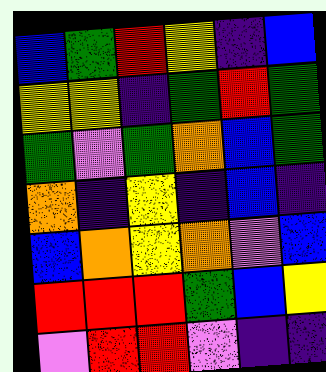[["blue", "green", "red", "yellow", "indigo", "blue"], ["yellow", "yellow", "indigo", "green", "red", "green"], ["green", "violet", "green", "orange", "blue", "green"], ["orange", "indigo", "yellow", "indigo", "blue", "indigo"], ["blue", "orange", "yellow", "orange", "violet", "blue"], ["red", "red", "red", "green", "blue", "yellow"], ["violet", "red", "red", "violet", "indigo", "indigo"]]